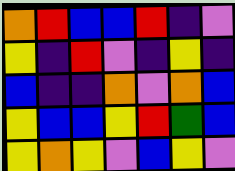[["orange", "red", "blue", "blue", "red", "indigo", "violet"], ["yellow", "indigo", "red", "violet", "indigo", "yellow", "indigo"], ["blue", "indigo", "indigo", "orange", "violet", "orange", "blue"], ["yellow", "blue", "blue", "yellow", "red", "green", "blue"], ["yellow", "orange", "yellow", "violet", "blue", "yellow", "violet"]]